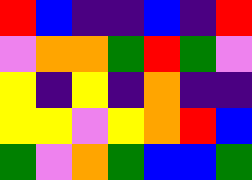[["red", "blue", "indigo", "indigo", "blue", "indigo", "red"], ["violet", "orange", "orange", "green", "red", "green", "violet"], ["yellow", "indigo", "yellow", "indigo", "orange", "indigo", "indigo"], ["yellow", "yellow", "violet", "yellow", "orange", "red", "blue"], ["green", "violet", "orange", "green", "blue", "blue", "green"]]